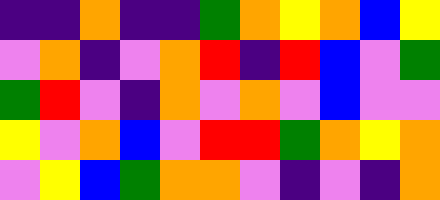[["indigo", "indigo", "orange", "indigo", "indigo", "green", "orange", "yellow", "orange", "blue", "yellow"], ["violet", "orange", "indigo", "violet", "orange", "red", "indigo", "red", "blue", "violet", "green"], ["green", "red", "violet", "indigo", "orange", "violet", "orange", "violet", "blue", "violet", "violet"], ["yellow", "violet", "orange", "blue", "violet", "red", "red", "green", "orange", "yellow", "orange"], ["violet", "yellow", "blue", "green", "orange", "orange", "violet", "indigo", "violet", "indigo", "orange"]]